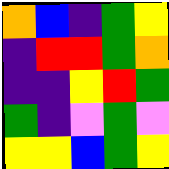[["orange", "blue", "indigo", "green", "yellow"], ["indigo", "red", "red", "green", "orange"], ["indigo", "indigo", "yellow", "red", "green"], ["green", "indigo", "violet", "green", "violet"], ["yellow", "yellow", "blue", "green", "yellow"]]